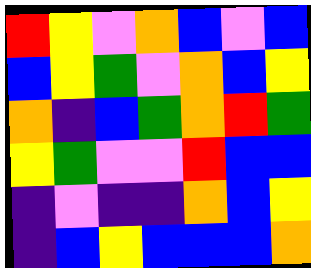[["red", "yellow", "violet", "orange", "blue", "violet", "blue"], ["blue", "yellow", "green", "violet", "orange", "blue", "yellow"], ["orange", "indigo", "blue", "green", "orange", "red", "green"], ["yellow", "green", "violet", "violet", "red", "blue", "blue"], ["indigo", "violet", "indigo", "indigo", "orange", "blue", "yellow"], ["indigo", "blue", "yellow", "blue", "blue", "blue", "orange"]]